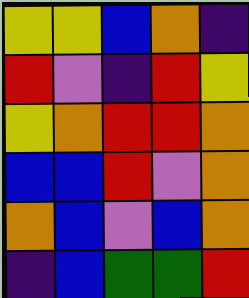[["yellow", "yellow", "blue", "orange", "indigo"], ["red", "violet", "indigo", "red", "yellow"], ["yellow", "orange", "red", "red", "orange"], ["blue", "blue", "red", "violet", "orange"], ["orange", "blue", "violet", "blue", "orange"], ["indigo", "blue", "green", "green", "red"]]